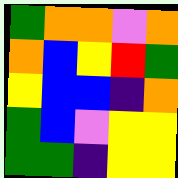[["green", "orange", "orange", "violet", "orange"], ["orange", "blue", "yellow", "red", "green"], ["yellow", "blue", "blue", "indigo", "orange"], ["green", "blue", "violet", "yellow", "yellow"], ["green", "green", "indigo", "yellow", "yellow"]]